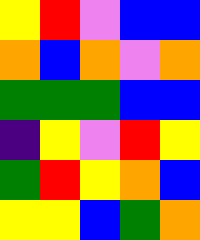[["yellow", "red", "violet", "blue", "blue"], ["orange", "blue", "orange", "violet", "orange"], ["green", "green", "green", "blue", "blue"], ["indigo", "yellow", "violet", "red", "yellow"], ["green", "red", "yellow", "orange", "blue"], ["yellow", "yellow", "blue", "green", "orange"]]